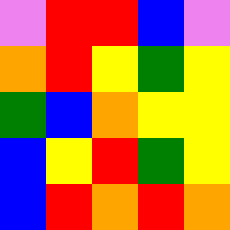[["violet", "red", "red", "blue", "violet"], ["orange", "red", "yellow", "green", "yellow"], ["green", "blue", "orange", "yellow", "yellow"], ["blue", "yellow", "red", "green", "yellow"], ["blue", "red", "orange", "red", "orange"]]